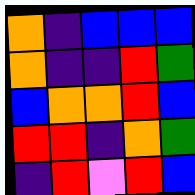[["orange", "indigo", "blue", "blue", "blue"], ["orange", "indigo", "indigo", "red", "green"], ["blue", "orange", "orange", "red", "blue"], ["red", "red", "indigo", "orange", "green"], ["indigo", "red", "violet", "red", "blue"]]